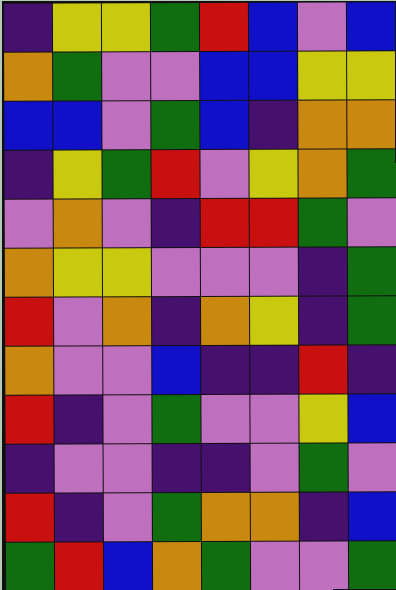[["indigo", "yellow", "yellow", "green", "red", "blue", "violet", "blue"], ["orange", "green", "violet", "violet", "blue", "blue", "yellow", "yellow"], ["blue", "blue", "violet", "green", "blue", "indigo", "orange", "orange"], ["indigo", "yellow", "green", "red", "violet", "yellow", "orange", "green"], ["violet", "orange", "violet", "indigo", "red", "red", "green", "violet"], ["orange", "yellow", "yellow", "violet", "violet", "violet", "indigo", "green"], ["red", "violet", "orange", "indigo", "orange", "yellow", "indigo", "green"], ["orange", "violet", "violet", "blue", "indigo", "indigo", "red", "indigo"], ["red", "indigo", "violet", "green", "violet", "violet", "yellow", "blue"], ["indigo", "violet", "violet", "indigo", "indigo", "violet", "green", "violet"], ["red", "indigo", "violet", "green", "orange", "orange", "indigo", "blue"], ["green", "red", "blue", "orange", "green", "violet", "violet", "green"]]